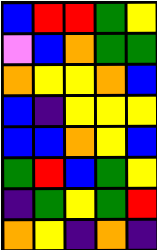[["blue", "red", "red", "green", "yellow"], ["violet", "blue", "orange", "green", "green"], ["orange", "yellow", "yellow", "orange", "blue"], ["blue", "indigo", "yellow", "yellow", "yellow"], ["blue", "blue", "orange", "yellow", "blue"], ["green", "red", "blue", "green", "yellow"], ["indigo", "green", "yellow", "green", "red"], ["orange", "yellow", "indigo", "orange", "indigo"]]